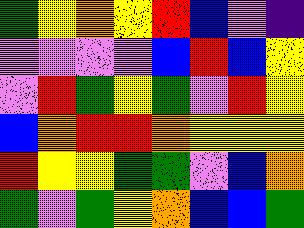[["green", "yellow", "orange", "yellow", "red", "blue", "violet", "indigo"], ["violet", "violet", "violet", "violet", "blue", "red", "blue", "yellow"], ["violet", "red", "green", "yellow", "green", "violet", "red", "yellow"], ["blue", "orange", "red", "red", "orange", "yellow", "yellow", "yellow"], ["red", "yellow", "yellow", "green", "green", "violet", "blue", "orange"], ["green", "violet", "green", "yellow", "orange", "blue", "blue", "green"]]